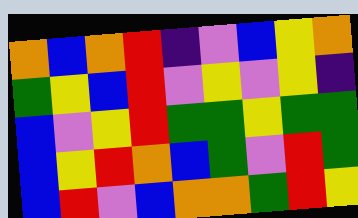[["orange", "blue", "orange", "red", "indigo", "violet", "blue", "yellow", "orange"], ["green", "yellow", "blue", "red", "violet", "yellow", "violet", "yellow", "indigo"], ["blue", "violet", "yellow", "red", "green", "green", "yellow", "green", "green"], ["blue", "yellow", "red", "orange", "blue", "green", "violet", "red", "green"], ["blue", "red", "violet", "blue", "orange", "orange", "green", "red", "yellow"]]